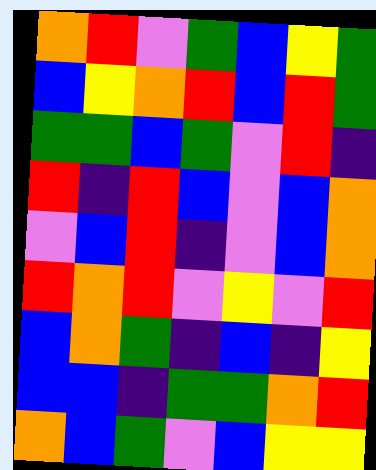[["orange", "red", "violet", "green", "blue", "yellow", "green"], ["blue", "yellow", "orange", "red", "blue", "red", "green"], ["green", "green", "blue", "green", "violet", "red", "indigo"], ["red", "indigo", "red", "blue", "violet", "blue", "orange"], ["violet", "blue", "red", "indigo", "violet", "blue", "orange"], ["red", "orange", "red", "violet", "yellow", "violet", "red"], ["blue", "orange", "green", "indigo", "blue", "indigo", "yellow"], ["blue", "blue", "indigo", "green", "green", "orange", "red"], ["orange", "blue", "green", "violet", "blue", "yellow", "yellow"]]